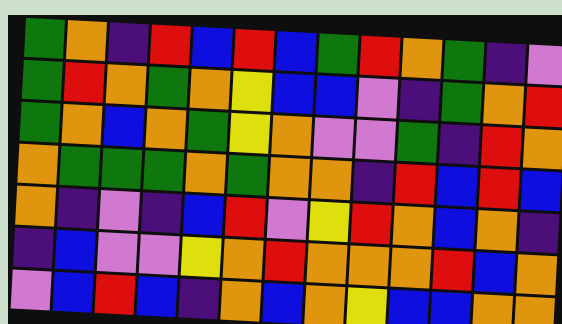[["green", "orange", "indigo", "red", "blue", "red", "blue", "green", "red", "orange", "green", "indigo", "violet"], ["green", "red", "orange", "green", "orange", "yellow", "blue", "blue", "violet", "indigo", "green", "orange", "red"], ["green", "orange", "blue", "orange", "green", "yellow", "orange", "violet", "violet", "green", "indigo", "red", "orange"], ["orange", "green", "green", "green", "orange", "green", "orange", "orange", "indigo", "red", "blue", "red", "blue"], ["orange", "indigo", "violet", "indigo", "blue", "red", "violet", "yellow", "red", "orange", "blue", "orange", "indigo"], ["indigo", "blue", "violet", "violet", "yellow", "orange", "red", "orange", "orange", "orange", "red", "blue", "orange"], ["violet", "blue", "red", "blue", "indigo", "orange", "blue", "orange", "yellow", "blue", "blue", "orange", "orange"]]